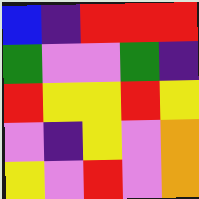[["blue", "indigo", "red", "red", "red"], ["green", "violet", "violet", "green", "indigo"], ["red", "yellow", "yellow", "red", "yellow"], ["violet", "indigo", "yellow", "violet", "orange"], ["yellow", "violet", "red", "violet", "orange"]]